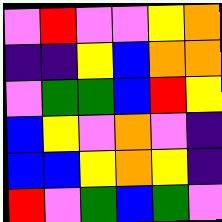[["violet", "red", "violet", "violet", "yellow", "orange"], ["indigo", "indigo", "yellow", "blue", "orange", "orange"], ["violet", "green", "green", "blue", "red", "yellow"], ["blue", "yellow", "violet", "orange", "violet", "indigo"], ["blue", "blue", "yellow", "orange", "yellow", "indigo"], ["red", "violet", "green", "blue", "green", "violet"]]